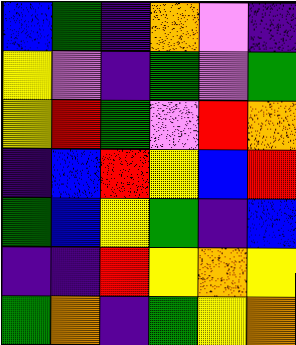[["blue", "green", "indigo", "orange", "violet", "indigo"], ["yellow", "violet", "indigo", "green", "violet", "green"], ["yellow", "red", "green", "violet", "red", "orange"], ["indigo", "blue", "red", "yellow", "blue", "red"], ["green", "blue", "yellow", "green", "indigo", "blue"], ["indigo", "indigo", "red", "yellow", "orange", "yellow"], ["green", "orange", "indigo", "green", "yellow", "orange"]]